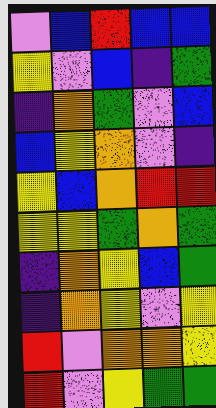[["violet", "blue", "red", "blue", "blue"], ["yellow", "violet", "blue", "indigo", "green"], ["indigo", "orange", "green", "violet", "blue"], ["blue", "yellow", "orange", "violet", "indigo"], ["yellow", "blue", "orange", "red", "red"], ["yellow", "yellow", "green", "orange", "green"], ["indigo", "orange", "yellow", "blue", "green"], ["indigo", "orange", "yellow", "violet", "yellow"], ["red", "violet", "orange", "orange", "yellow"], ["red", "violet", "yellow", "green", "green"]]